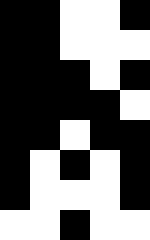[["black", "black", "white", "white", "black"], ["black", "black", "white", "white", "white"], ["black", "black", "black", "white", "black"], ["black", "black", "black", "black", "white"], ["black", "black", "white", "black", "black"], ["black", "white", "black", "white", "black"], ["black", "white", "white", "white", "black"], ["white", "white", "black", "white", "white"]]